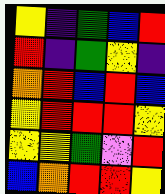[["yellow", "indigo", "green", "blue", "red"], ["red", "indigo", "green", "yellow", "indigo"], ["orange", "red", "blue", "red", "blue"], ["yellow", "red", "red", "red", "yellow"], ["yellow", "yellow", "green", "violet", "red"], ["blue", "orange", "red", "red", "yellow"]]